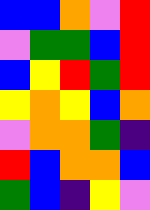[["blue", "blue", "orange", "violet", "red"], ["violet", "green", "green", "blue", "red"], ["blue", "yellow", "red", "green", "red"], ["yellow", "orange", "yellow", "blue", "orange"], ["violet", "orange", "orange", "green", "indigo"], ["red", "blue", "orange", "orange", "blue"], ["green", "blue", "indigo", "yellow", "violet"]]